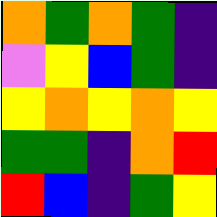[["orange", "green", "orange", "green", "indigo"], ["violet", "yellow", "blue", "green", "indigo"], ["yellow", "orange", "yellow", "orange", "yellow"], ["green", "green", "indigo", "orange", "red"], ["red", "blue", "indigo", "green", "yellow"]]